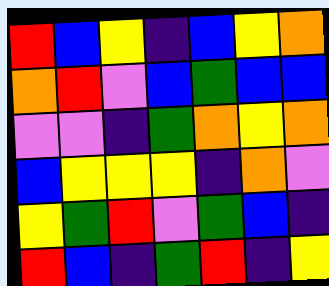[["red", "blue", "yellow", "indigo", "blue", "yellow", "orange"], ["orange", "red", "violet", "blue", "green", "blue", "blue"], ["violet", "violet", "indigo", "green", "orange", "yellow", "orange"], ["blue", "yellow", "yellow", "yellow", "indigo", "orange", "violet"], ["yellow", "green", "red", "violet", "green", "blue", "indigo"], ["red", "blue", "indigo", "green", "red", "indigo", "yellow"]]